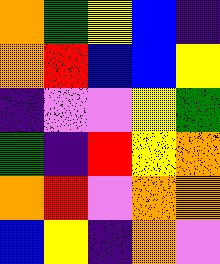[["orange", "green", "yellow", "blue", "indigo"], ["orange", "red", "blue", "blue", "yellow"], ["indigo", "violet", "violet", "yellow", "green"], ["green", "indigo", "red", "yellow", "orange"], ["orange", "red", "violet", "orange", "orange"], ["blue", "yellow", "indigo", "orange", "violet"]]